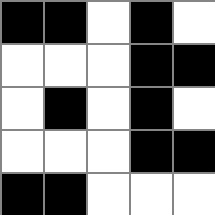[["black", "black", "white", "black", "white"], ["white", "white", "white", "black", "black"], ["white", "black", "white", "black", "white"], ["white", "white", "white", "black", "black"], ["black", "black", "white", "white", "white"]]